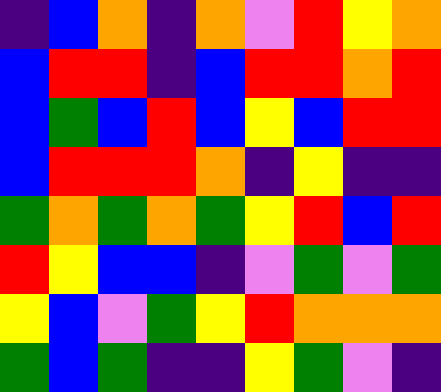[["indigo", "blue", "orange", "indigo", "orange", "violet", "red", "yellow", "orange"], ["blue", "red", "red", "indigo", "blue", "red", "red", "orange", "red"], ["blue", "green", "blue", "red", "blue", "yellow", "blue", "red", "red"], ["blue", "red", "red", "red", "orange", "indigo", "yellow", "indigo", "indigo"], ["green", "orange", "green", "orange", "green", "yellow", "red", "blue", "red"], ["red", "yellow", "blue", "blue", "indigo", "violet", "green", "violet", "green"], ["yellow", "blue", "violet", "green", "yellow", "red", "orange", "orange", "orange"], ["green", "blue", "green", "indigo", "indigo", "yellow", "green", "violet", "indigo"]]